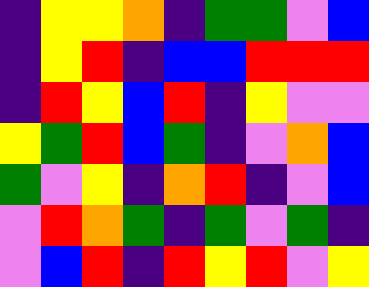[["indigo", "yellow", "yellow", "orange", "indigo", "green", "green", "violet", "blue"], ["indigo", "yellow", "red", "indigo", "blue", "blue", "red", "red", "red"], ["indigo", "red", "yellow", "blue", "red", "indigo", "yellow", "violet", "violet"], ["yellow", "green", "red", "blue", "green", "indigo", "violet", "orange", "blue"], ["green", "violet", "yellow", "indigo", "orange", "red", "indigo", "violet", "blue"], ["violet", "red", "orange", "green", "indigo", "green", "violet", "green", "indigo"], ["violet", "blue", "red", "indigo", "red", "yellow", "red", "violet", "yellow"]]